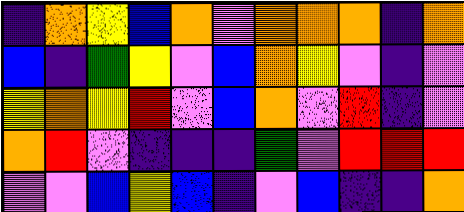[["indigo", "orange", "yellow", "blue", "orange", "violet", "orange", "orange", "orange", "indigo", "orange"], ["blue", "indigo", "green", "yellow", "violet", "blue", "orange", "yellow", "violet", "indigo", "violet"], ["yellow", "orange", "yellow", "red", "violet", "blue", "orange", "violet", "red", "indigo", "violet"], ["orange", "red", "violet", "indigo", "indigo", "indigo", "green", "violet", "red", "red", "red"], ["violet", "violet", "blue", "yellow", "blue", "indigo", "violet", "blue", "indigo", "indigo", "orange"]]